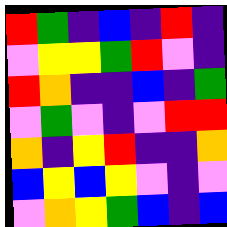[["red", "green", "indigo", "blue", "indigo", "red", "indigo"], ["violet", "yellow", "yellow", "green", "red", "violet", "indigo"], ["red", "orange", "indigo", "indigo", "blue", "indigo", "green"], ["violet", "green", "violet", "indigo", "violet", "red", "red"], ["orange", "indigo", "yellow", "red", "indigo", "indigo", "orange"], ["blue", "yellow", "blue", "yellow", "violet", "indigo", "violet"], ["violet", "orange", "yellow", "green", "blue", "indigo", "blue"]]